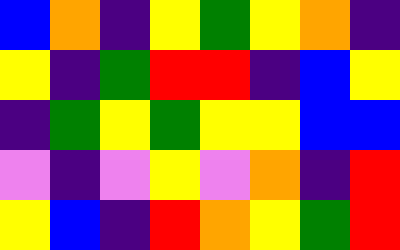[["blue", "orange", "indigo", "yellow", "green", "yellow", "orange", "indigo"], ["yellow", "indigo", "green", "red", "red", "indigo", "blue", "yellow"], ["indigo", "green", "yellow", "green", "yellow", "yellow", "blue", "blue"], ["violet", "indigo", "violet", "yellow", "violet", "orange", "indigo", "red"], ["yellow", "blue", "indigo", "red", "orange", "yellow", "green", "red"]]